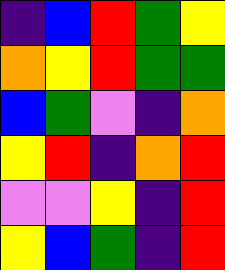[["indigo", "blue", "red", "green", "yellow"], ["orange", "yellow", "red", "green", "green"], ["blue", "green", "violet", "indigo", "orange"], ["yellow", "red", "indigo", "orange", "red"], ["violet", "violet", "yellow", "indigo", "red"], ["yellow", "blue", "green", "indigo", "red"]]